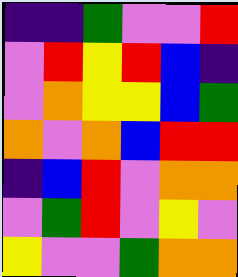[["indigo", "indigo", "green", "violet", "violet", "red"], ["violet", "red", "yellow", "red", "blue", "indigo"], ["violet", "orange", "yellow", "yellow", "blue", "green"], ["orange", "violet", "orange", "blue", "red", "red"], ["indigo", "blue", "red", "violet", "orange", "orange"], ["violet", "green", "red", "violet", "yellow", "violet"], ["yellow", "violet", "violet", "green", "orange", "orange"]]